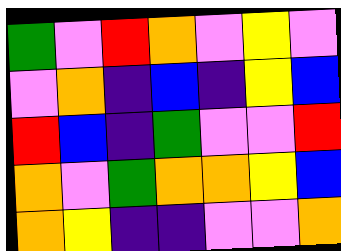[["green", "violet", "red", "orange", "violet", "yellow", "violet"], ["violet", "orange", "indigo", "blue", "indigo", "yellow", "blue"], ["red", "blue", "indigo", "green", "violet", "violet", "red"], ["orange", "violet", "green", "orange", "orange", "yellow", "blue"], ["orange", "yellow", "indigo", "indigo", "violet", "violet", "orange"]]